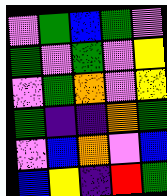[["violet", "green", "blue", "green", "violet"], ["green", "violet", "green", "violet", "yellow"], ["violet", "green", "orange", "violet", "yellow"], ["green", "indigo", "indigo", "orange", "green"], ["violet", "blue", "orange", "violet", "blue"], ["blue", "yellow", "indigo", "red", "green"]]